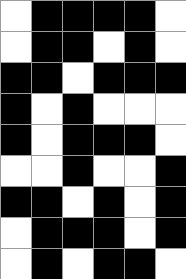[["white", "black", "black", "black", "black", "white"], ["white", "black", "black", "white", "black", "white"], ["black", "black", "white", "black", "black", "black"], ["black", "white", "black", "white", "white", "white"], ["black", "white", "black", "black", "black", "white"], ["white", "white", "black", "white", "white", "black"], ["black", "black", "white", "black", "white", "black"], ["white", "black", "black", "black", "white", "black"], ["white", "black", "white", "black", "black", "white"]]